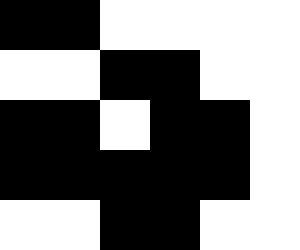[["black", "black", "white", "white", "white", "white"], ["white", "white", "black", "black", "white", "white"], ["black", "black", "white", "black", "black", "white"], ["black", "black", "black", "black", "black", "white"], ["white", "white", "black", "black", "white", "white"]]